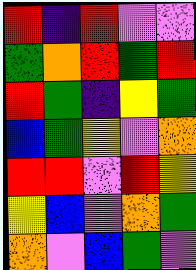[["red", "indigo", "red", "violet", "violet"], ["green", "orange", "red", "green", "red"], ["red", "green", "indigo", "yellow", "green"], ["blue", "green", "yellow", "violet", "orange"], ["red", "red", "violet", "red", "yellow"], ["yellow", "blue", "violet", "orange", "green"], ["orange", "violet", "blue", "green", "violet"]]